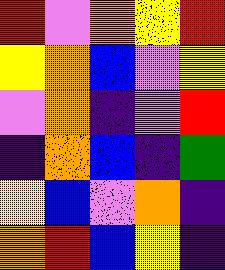[["red", "violet", "orange", "yellow", "red"], ["yellow", "orange", "blue", "violet", "yellow"], ["violet", "orange", "indigo", "violet", "red"], ["indigo", "orange", "blue", "indigo", "green"], ["yellow", "blue", "violet", "orange", "indigo"], ["orange", "red", "blue", "yellow", "indigo"]]